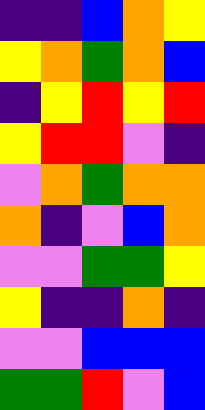[["indigo", "indigo", "blue", "orange", "yellow"], ["yellow", "orange", "green", "orange", "blue"], ["indigo", "yellow", "red", "yellow", "red"], ["yellow", "red", "red", "violet", "indigo"], ["violet", "orange", "green", "orange", "orange"], ["orange", "indigo", "violet", "blue", "orange"], ["violet", "violet", "green", "green", "yellow"], ["yellow", "indigo", "indigo", "orange", "indigo"], ["violet", "violet", "blue", "blue", "blue"], ["green", "green", "red", "violet", "blue"]]